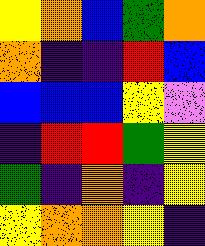[["yellow", "orange", "blue", "green", "orange"], ["orange", "indigo", "indigo", "red", "blue"], ["blue", "blue", "blue", "yellow", "violet"], ["indigo", "red", "red", "green", "yellow"], ["green", "indigo", "orange", "indigo", "yellow"], ["yellow", "orange", "orange", "yellow", "indigo"]]